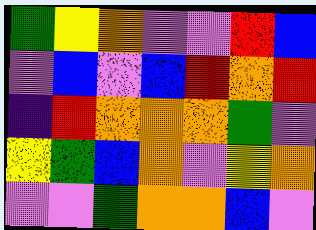[["green", "yellow", "orange", "violet", "violet", "red", "blue"], ["violet", "blue", "violet", "blue", "red", "orange", "red"], ["indigo", "red", "orange", "orange", "orange", "green", "violet"], ["yellow", "green", "blue", "orange", "violet", "yellow", "orange"], ["violet", "violet", "green", "orange", "orange", "blue", "violet"]]